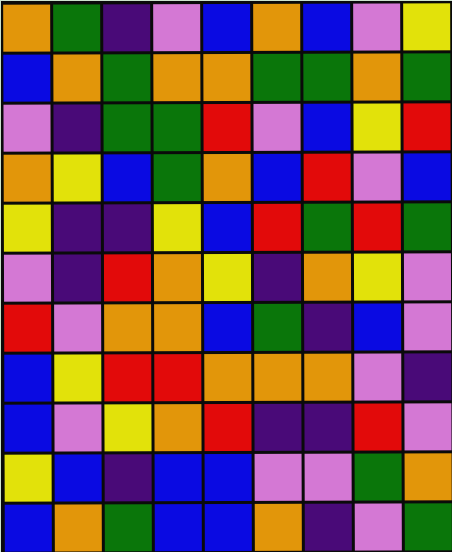[["orange", "green", "indigo", "violet", "blue", "orange", "blue", "violet", "yellow"], ["blue", "orange", "green", "orange", "orange", "green", "green", "orange", "green"], ["violet", "indigo", "green", "green", "red", "violet", "blue", "yellow", "red"], ["orange", "yellow", "blue", "green", "orange", "blue", "red", "violet", "blue"], ["yellow", "indigo", "indigo", "yellow", "blue", "red", "green", "red", "green"], ["violet", "indigo", "red", "orange", "yellow", "indigo", "orange", "yellow", "violet"], ["red", "violet", "orange", "orange", "blue", "green", "indigo", "blue", "violet"], ["blue", "yellow", "red", "red", "orange", "orange", "orange", "violet", "indigo"], ["blue", "violet", "yellow", "orange", "red", "indigo", "indigo", "red", "violet"], ["yellow", "blue", "indigo", "blue", "blue", "violet", "violet", "green", "orange"], ["blue", "orange", "green", "blue", "blue", "orange", "indigo", "violet", "green"]]